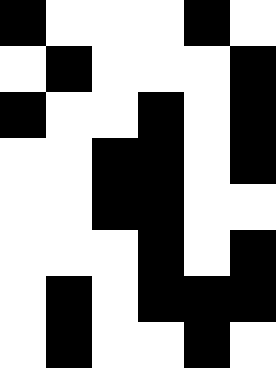[["black", "white", "white", "white", "black", "white"], ["white", "black", "white", "white", "white", "black"], ["black", "white", "white", "black", "white", "black"], ["white", "white", "black", "black", "white", "black"], ["white", "white", "black", "black", "white", "white"], ["white", "white", "white", "black", "white", "black"], ["white", "black", "white", "black", "black", "black"], ["white", "black", "white", "white", "black", "white"]]